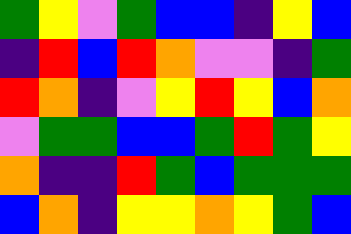[["green", "yellow", "violet", "green", "blue", "blue", "indigo", "yellow", "blue"], ["indigo", "red", "blue", "red", "orange", "violet", "violet", "indigo", "green"], ["red", "orange", "indigo", "violet", "yellow", "red", "yellow", "blue", "orange"], ["violet", "green", "green", "blue", "blue", "green", "red", "green", "yellow"], ["orange", "indigo", "indigo", "red", "green", "blue", "green", "green", "green"], ["blue", "orange", "indigo", "yellow", "yellow", "orange", "yellow", "green", "blue"]]